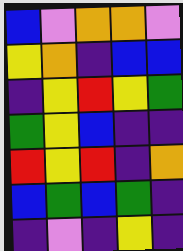[["blue", "violet", "orange", "orange", "violet"], ["yellow", "orange", "indigo", "blue", "blue"], ["indigo", "yellow", "red", "yellow", "green"], ["green", "yellow", "blue", "indigo", "indigo"], ["red", "yellow", "red", "indigo", "orange"], ["blue", "green", "blue", "green", "indigo"], ["indigo", "violet", "indigo", "yellow", "indigo"]]